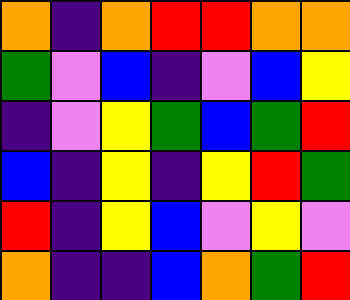[["orange", "indigo", "orange", "red", "red", "orange", "orange"], ["green", "violet", "blue", "indigo", "violet", "blue", "yellow"], ["indigo", "violet", "yellow", "green", "blue", "green", "red"], ["blue", "indigo", "yellow", "indigo", "yellow", "red", "green"], ["red", "indigo", "yellow", "blue", "violet", "yellow", "violet"], ["orange", "indigo", "indigo", "blue", "orange", "green", "red"]]